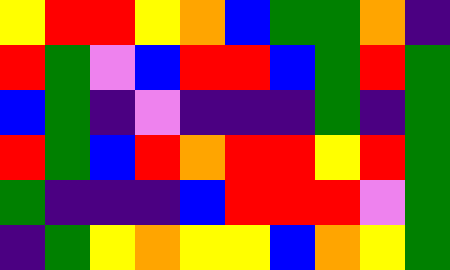[["yellow", "red", "red", "yellow", "orange", "blue", "green", "green", "orange", "indigo"], ["red", "green", "violet", "blue", "red", "red", "blue", "green", "red", "green"], ["blue", "green", "indigo", "violet", "indigo", "indigo", "indigo", "green", "indigo", "green"], ["red", "green", "blue", "red", "orange", "red", "red", "yellow", "red", "green"], ["green", "indigo", "indigo", "indigo", "blue", "red", "red", "red", "violet", "green"], ["indigo", "green", "yellow", "orange", "yellow", "yellow", "blue", "orange", "yellow", "green"]]